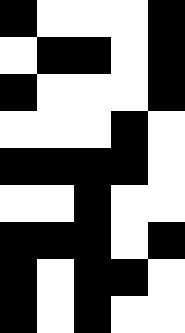[["black", "white", "white", "white", "black"], ["white", "black", "black", "white", "black"], ["black", "white", "white", "white", "black"], ["white", "white", "white", "black", "white"], ["black", "black", "black", "black", "white"], ["white", "white", "black", "white", "white"], ["black", "black", "black", "white", "black"], ["black", "white", "black", "black", "white"], ["black", "white", "black", "white", "white"]]